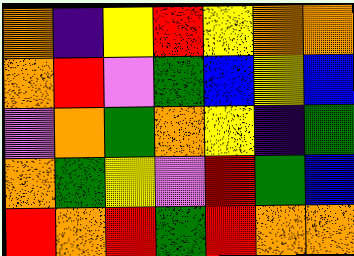[["orange", "indigo", "yellow", "red", "yellow", "orange", "orange"], ["orange", "red", "violet", "green", "blue", "yellow", "blue"], ["violet", "orange", "green", "orange", "yellow", "indigo", "green"], ["orange", "green", "yellow", "violet", "red", "green", "blue"], ["red", "orange", "red", "green", "red", "orange", "orange"]]